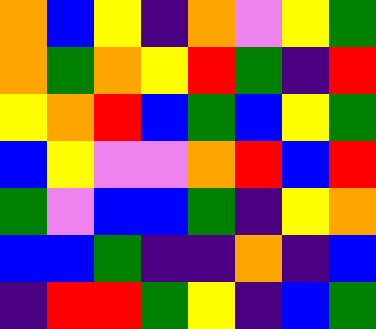[["orange", "blue", "yellow", "indigo", "orange", "violet", "yellow", "green"], ["orange", "green", "orange", "yellow", "red", "green", "indigo", "red"], ["yellow", "orange", "red", "blue", "green", "blue", "yellow", "green"], ["blue", "yellow", "violet", "violet", "orange", "red", "blue", "red"], ["green", "violet", "blue", "blue", "green", "indigo", "yellow", "orange"], ["blue", "blue", "green", "indigo", "indigo", "orange", "indigo", "blue"], ["indigo", "red", "red", "green", "yellow", "indigo", "blue", "green"]]